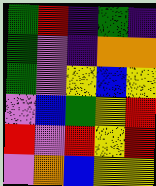[["green", "red", "indigo", "green", "indigo"], ["green", "violet", "indigo", "orange", "orange"], ["green", "violet", "yellow", "blue", "yellow"], ["violet", "blue", "green", "yellow", "red"], ["red", "violet", "red", "yellow", "red"], ["violet", "orange", "blue", "yellow", "yellow"]]